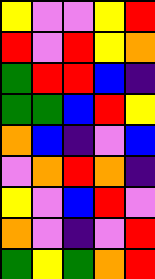[["yellow", "violet", "violet", "yellow", "red"], ["red", "violet", "red", "yellow", "orange"], ["green", "red", "red", "blue", "indigo"], ["green", "green", "blue", "red", "yellow"], ["orange", "blue", "indigo", "violet", "blue"], ["violet", "orange", "red", "orange", "indigo"], ["yellow", "violet", "blue", "red", "violet"], ["orange", "violet", "indigo", "violet", "red"], ["green", "yellow", "green", "orange", "red"]]